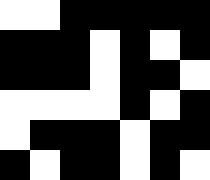[["white", "white", "black", "black", "black", "black", "black"], ["black", "black", "black", "white", "black", "white", "black"], ["black", "black", "black", "white", "black", "black", "white"], ["white", "white", "white", "white", "black", "white", "black"], ["white", "black", "black", "black", "white", "black", "black"], ["black", "white", "black", "black", "white", "black", "white"]]